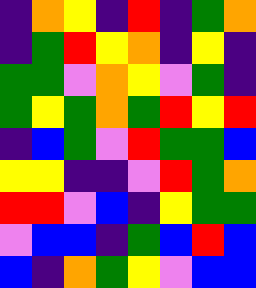[["indigo", "orange", "yellow", "indigo", "red", "indigo", "green", "orange"], ["indigo", "green", "red", "yellow", "orange", "indigo", "yellow", "indigo"], ["green", "green", "violet", "orange", "yellow", "violet", "green", "indigo"], ["green", "yellow", "green", "orange", "green", "red", "yellow", "red"], ["indigo", "blue", "green", "violet", "red", "green", "green", "blue"], ["yellow", "yellow", "indigo", "indigo", "violet", "red", "green", "orange"], ["red", "red", "violet", "blue", "indigo", "yellow", "green", "green"], ["violet", "blue", "blue", "indigo", "green", "blue", "red", "blue"], ["blue", "indigo", "orange", "green", "yellow", "violet", "blue", "blue"]]